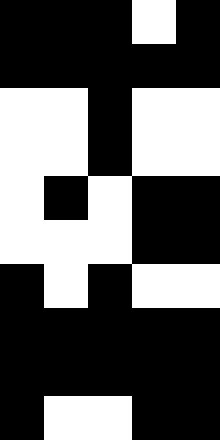[["black", "black", "black", "white", "black"], ["black", "black", "black", "black", "black"], ["white", "white", "black", "white", "white"], ["white", "white", "black", "white", "white"], ["white", "black", "white", "black", "black"], ["white", "white", "white", "black", "black"], ["black", "white", "black", "white", "white"], ["black", "black", "black", "black", "black"], ["black", "black", "black", "black", "black"], ["black", "white", "white", "black", "black"]]